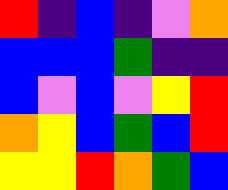[["red", "indigo", "blue", "indigo", "violet", "orange"], ["blue", "blue", "blue", "green", "indigo", "indigo"], ["blue", "violet", "blue", "violet", "yellow", "red"], ["orange", "yellow", "blue", "green", "blue", "red"], ["yellow", "yellow", "red", "orange", "green", "blue"]]